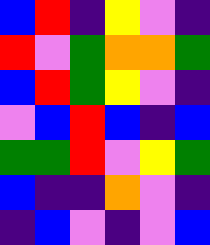[["blue", "red", "indigo", "yellow", "violet", "indigo"], ["red", "violet", "green", "orange", "orange", "green"], ["blue", "red", "green", "yellow", "violet", "indigo"], ["violet", "blue", "red", "blue", "indigo", "blue"], ["green", "green", "red", "violet", "yellow", "green"], ["blue", "indigo", "indigo", "orange", "violet", "indigo"], ["indigo", "blue", "violet", "indigo", "violet", "blue"]]